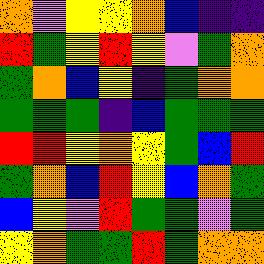[["orange", "violet", "yellow", "yellow", "orange", "blue", "indigo", "indigo"], ["red", "green", "yellow", "red", "yellow", "violet", "green", "orange"], ["green", "orange", "blue", "yellow", "indigo", "green", "orange", "orange"], ["green", "green", "green", "indigo", "blue", "green", "green", "green"], ["red", "red", "yellow", "orange", "yellow", "green", "blue", "red"], ["green", "orange", "blue", "red", "yellow", "blue", "orange", "green"], ["blue", "yellow", "violet", "red", "green", "green", "violet", "green"], ["yellow", "orange", "green", "green", "red", "green", "orange", "orange"]]